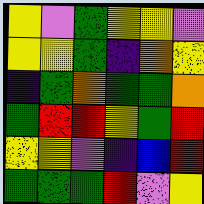[["yellow", "violet", "green", "yellow", "yellow", "violet"], ["yellow", "yellow", "green", "indigo", "orange", "yellow"], ["indigo", "green", "orange", "green", "green", "orange"], ["green", "red", "red", "yellow", "green", "red"], ["yellow", "yellow", "violet", "indigo", "blue", "red"], ["green", "green", "green", "red", "violet", "yellow"]]